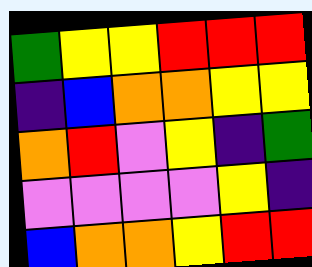[["green", "yellow", "yellow", "red", "red", "red"], ["indigo", "blue", "orange", "orange", "yellow", "yellow"], ["orange", "red", "violet", "yellow", "indigo", "green"], ["violet", "violet", "violet", "violet", "yellow", "indigo"], ["blue", "orange", "orange", "yellow", "red", "red"]]